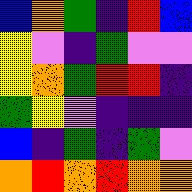[["blue", "orange", "green", "indigo", "red", "blue"], ["yellow", "violet", "indigo", "green", "violet", "violet"], ["yellow", "orange", "green", "red", "red", "indigo"], ["green", "yellow", "violet", "indigo", "indigo", "indigo"], ["blue", "indigo", "green", "indigo", "green", "violet"], ["orange", "red", "orange", "red", "orange", "orange"]]